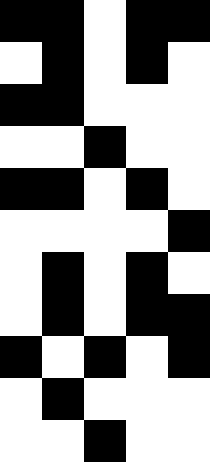[["black", "black", "white", "black", "black"], ["white", "black", "white", "black", "white"], ["black", "black", "white", "white", "white"], ["white", "white", "black", "white", "white"], ["black", "black", "white", "black", "white"], ["white", "white", "white", "white", "black"], ["white", "black", "white", "black", "white"], ["white", "black", "white", "black", "black"], ["black", "white", "black", "white", "black"], ["white", "black", "white", "white", "white"], ["white", "white", "black", "white", "white"]]